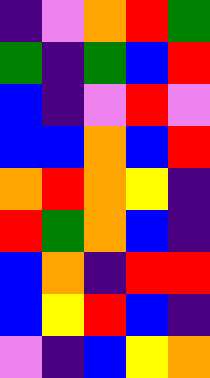[["indigo", "violet", "orange", "red", "green"], ["green", "indigo", "green", "blue", "red"], ["blue", "indigo", "violet", "red", "violet"], ["blue", "blue", "orange", "blue", "red"], ["orange", "red", "orange", "yellow", "indigo"], ["red", "green", "orange", "blue", "indigo"], ["blue", "orange", "indigo", "red", "red"], ["blue", "yellow", "red", "blue", "indigo"], ["violet", "indigo", "blue", "yellow", "orange"]]